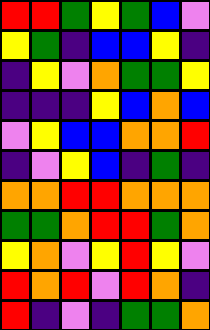[["red", "red", "green", "yellow", "green", "blue", "violet"], ["yellow", "green", "indigo", "blue", "blue", "yellow", "indigo"], ["indigo", "yellow", "violet", "orange", "green", "green", "yellow"], ["indigo", "indigo", "indigo", "yellow", "blue", "orange", "blue"], ["violet", "yellow", "blue", "blue", "orange", "orange", "red"], ["indigo", "violet", "yellow", "blue", "indigo", "green", "indigo"], ["orange", "orange", "red", "red", "orange", "orange", "orange"], ["green", "green", "orange", "red", "red", "green", "orange"], ["yellow", "orange", "violet", "yellow", "red", "yellow", "violet"], ["red", "orange", "red", "violet", "red", "orange", "indigo"], ["red", "indigo", "violet", "indigo", "green", "green", "orange"]]